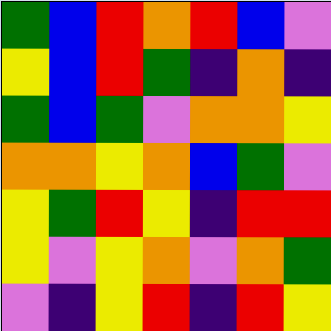[["green", "blue", "red", "orange", "red", "blue", "violet"], ["yellow", "blue", "red", "green", "indigo", "orange", "indigo"], ["green", "blue", "green", "violet", "orange", "orange", "yellow"], ["orange", "orange", "yellow", "orange", "blue", "green", "violet"], ["yellow", "green", "red", "yellow", "indigo", "red", "red"], ["yellow", "violet", "yellow", "orange", "violet", "orange", "green"], ["violet", "indigo", "yellow", "red", "indigo", "red", "yellow"]]